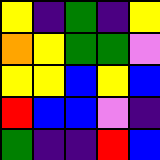[["yellow", "indigo", "green", "indigo", "yellow"], ["orange", "yellow", "green", "green", "violet"], ["yellow", "yellow", "blue", "yellow", "blue"], ["red", "blue", "blue", "violet", "indigo"], ["green", "indigo", "indigo", "red", "blue"]]